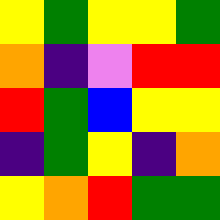[["yellow", "green", "yellow", "yellow", "green"], ["orange", "indigo", "violet", "red", "red"], ["red", "green", "blue", "yellow", "yellow"], ["indigo", "green", "yellow", "indigo", "orange"], ["yellow", "orange", "red", "green", "green"]]